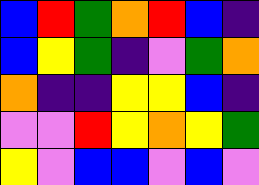[["blue", "red", "green", "orange", "red", "blue", "indigo"], ["blue", "yellow", "green", "indigo", "violet", "green", "orange"], ["orange", "indigo", "indigo", "yellow", "yellow", "blue", "indigo"], ["violet", "violet", "red", "yellow", "orange", "yellow", "green"], ["yellow", "violet", "blue", "blue", "violet", "blue", "violet"]]